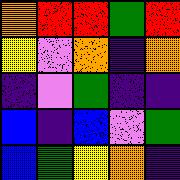[["orange", "red", "red", "green", "red"], ["yellow", "violet", "orange", "indigo", "orange"], ["indigo", "violet", "green", "indigo", "indigo"], ["blue", "indigo", "blue", "violet", "green"], ["blue", "green", "yellow", "orange", "indigo"]]